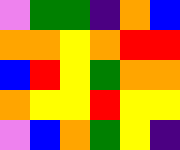[["violet", "green", "green", "indigo", "orange", "blue"], ["orange", "orange", "yellow", "orange", "red", "red"], ["blue", "red", "yellow", "green", "orange", "orange"], ["orange", "yellow", "yellow", "red", "yellow", "yellow"], ["violet", "blue", "orange", "green", "yellow", "indigo"]]